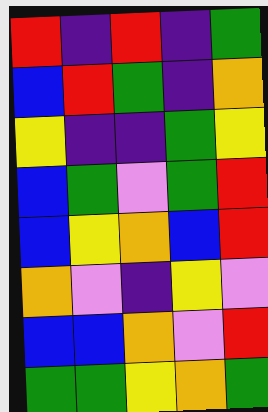[["red", "indigo", "red", "indigo", "green"], ["blue", "red", "green", "indigo", "orange"], ["yellow", "indigo", "indigo", "green", "yellow"], ["blue", "green", "violet", "green", "red"], ["blue", "yellow", "orange", "blue", "red"], ["orange", "violet", "indigo", "yellow", "violet"], ["blue", "blue", "orange", "violet", "red"], ["green", "green", "yellow", "orange", "green"]]